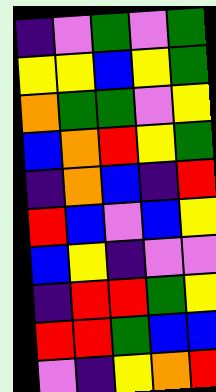[["indigo", "violet", "green", "violet", "green"], ["yellow", "yellow", "blue", "yellow", "green"], ["orange", "green", "green", "violet", "yellow"], ["blue", "orange", "red", "yellow", "green"], ["indigo", "orange", "blue", "indigo", "red"], ["red", "blue", "violet", "blue", "yellow"], ["blue", "yellow", "indigo", "violet", "violet"], ["indigo", "red", "red", "green", "yellow"], ["red", "red", "green", "blue", "blue"], ["violet", "indigo", "yellow", "orange", "red"]]